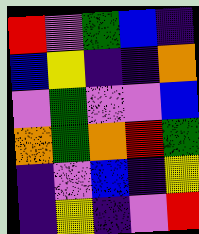[["red", "violet", "green", "blue", "indigo"], ["blue", "yellow", "indigo", "indigo", "orange"], ["violet", "green", "violet", "violet", "blue"], ["orange", "green", "orange", "red", "green"], ["indigo", "violet", "blue", "indigo", "yellow"], ["indigo", "yellow", "indigo", "violet", "red"]]